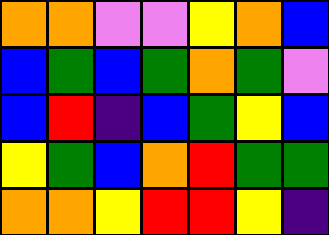[["orange", "orange", "violet", "violet", "yellow", "orange", "blue"], ["blue", "green", "blue", "green", "orange", "green", "violet"], ["blue", "red", "indigo", "blue", "green", "yellow", "blue"], ["yellow", "green", "blue", "orange", "red", "green", "green"], ["orange", "orange", "yellow", "red", "red", "yellow", "indigo"]]